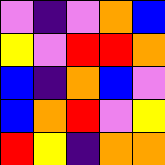[["violet", "indigo", "violet", "orange", "blue"], ["yellow", "violet", "red", "red", "orange"], ["blue", "indigo", "orange", "blue", "violet"], ["blue", "orange", "red", "violet", "yellow"], ["red", "yellow", "indigo", "orange", "orange"]]